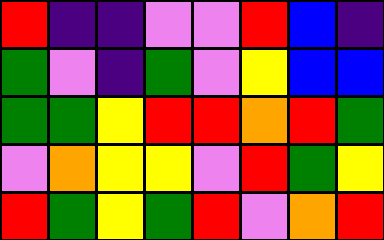[["red", "indigo", "indigo", "violet", "violet", "red", "blue", "indigo"], ["green", "violet", "indigo", "green", "violet", "yellow", "blue", "blue"], ["green", "green", "yellow", "red", "red", "orange", "red", "green"], ["violet", "orange", "yellow", "yellow", "violet", "red", "green", "yellow"], ["red", "green", "yellow", "green", "red", "violet", "orange", "red"]]